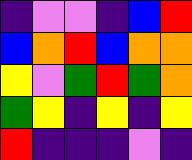[["indigo", "violet", "violet", "indigo", "blue", "red"], ["blue", "orange", "red", "blue", "orange", "orange"], ["yellow", "violet", "green", "red", "green", "orange"], ["green", "yellow", "indigo", "yellow", "indigo", "yellow"], ["red", "indigo", "indigo", "indigo", "violet", "indigo"]]